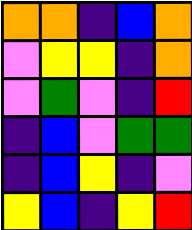[["orange", "orange", "indigo", "blue", "orange"], ["violet", "yellow", "yellow", "indigo", "orange"], ["violet", "green", "violet", "indigo", "red"], ["indigo", "blue", "violet", "green", "green"], ["indigo", "blue", "yellow", "indigo", "violet"], ["yellow", "blue", "indigo", "yellow", "red"]]